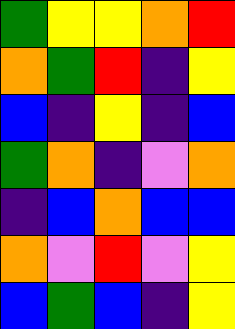[["green", "yellow", "yellow", "orange", "red"], ["orange", "green", "red", "indigo", "yellow"], ["blue", "indigo", "yellow", "indigo", "blue"], ["green", "orange", "indigo", "violet", "orange"], ["indigo", "blue", "orange", "blue", "blue"], ["orange", "violet", "red", "violet", "yellow"], ["blue", "green", "blue", "indigo", "yellow"]]